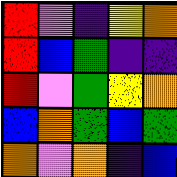[["red", "violet", "indigo", "yellow", "orange"], ["red", "blue", "green", "indigo", "indigo"], ["red", "violet", "green", "yellow", "orange"], ["blue", "orange", "green", "blue", "green"], ["orange", "violet", "orange", "indigo", "blue"]]